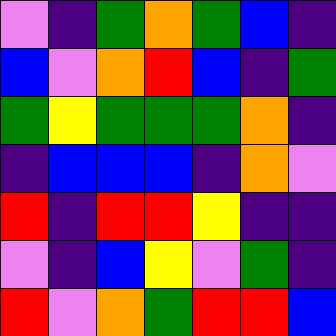[["violet", "indigo", "green", "orange", "green", "blue", "indigo"], ["blue", "violet", "orange", "red", "blue", "indigo", "green"], ["green", "yellow", "green", "green", "green", "orange", "indigo"], ["indigo", "blue", "blue", "blue", "indigo", "orange", "violet"], ["red", "indigo", "red", "red", "yellow", "indigo", "indigo"], ["violet", "indigo", "blue", "yellow", "violet", "green", "indigo"], ["red", "violet", "orange", "green", "red", "red", "blue"]]